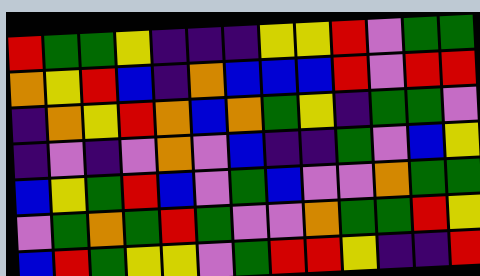[["red", "green", "green", "yellow", "indigo", "indigo", "indigo", "yellow", "yellow", "red", "violet", "green", "green"], ["orange", "yellow", "red", "blue", "indigo", "orange", "blue", "blue", "blue", "red", "violet", "red", "red"], ["indigo", "orange", "yellow", "red", "orange", "blue", "orange", "green", "yellow", "indigo", "green", "green", "violet"], ["indigo", "violet", "indigo", "violet", "orange", "violet", "blue", "indigo", "indigo", "green", "violet", "blue", "yellow"], ["blue", "yellow", "green", "red", "blue", "violet", "green", "blue", "violet", "violet", "orange", "green", "green"], ["violet", "green", "orange", "green", "red", "green", "violet", "violet", "orange", "green", "green", "red", "yellow"], ["blue", "red", "green", "yellow", "yellow", "violet", "green", "red", "red", "yellow", "indigo", "indigo", "red"]]